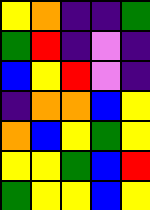[["yellow", "orange", "indigo", "indigo", "green"], ["green", "red", "indigo", "violet", "indigo"], ["blue", "yellow", "red", "violet", "indigo"], ["indigo", "orange", "orange", "blue", "yellow"], ["orange", "blue", "yellow", "green", "yellow"], ["yellow", "yellow", "green", "blue", "red"], ["green", "yellow", "yellow", "blue", "yellow"]]